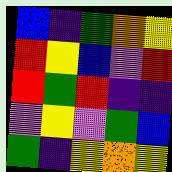[["blue", "indigo", "green", "orange", "yellow"], ["red", "yellow", "blue", "violet", "red"], ["red", "green", "red", "indigo", "indigo"], ["violet", "yellow", "violet", "green", "blue"], ["green", "indigo", "yellow", "orange", "yellow"]]